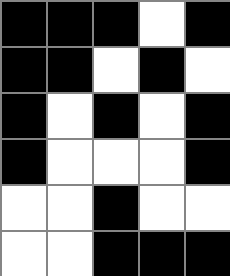[["black", "black", "black", "white", "black"], ["black", "black", "white", "black", "white"], ["black", "white", "black", "white", "black"], ["black", "white", "white", "white", "black"], ["white", "white", "black", "white", "white"], ["white", "white", "black", "black", "black"]]